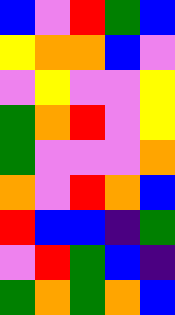[["blue", "violet", "red", "green", "blue"], ["yellow", "orange", "orange", "blue", "violet"], ["violet", "yellow", "violet", "violet", "yellow"], ["green", "orange", "red", "violet", "yellow"], ["green", "violet", "violet", "violet", "orange"], ["orange", "violet", "red", "orange", "blue"], ["red", "blue", "blue", "indigo", "green"], ["violet", "red", "green", "blue", "indigo"], ["green", "orange", "green", "orange", "blue"]]